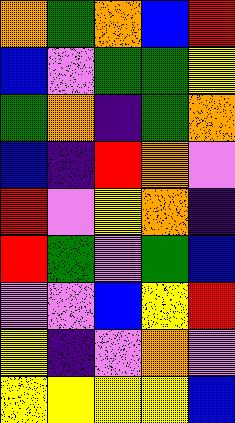[["orange", "green", "orange", "blue", "red"], ["blue", "violet", "green", "green", "yellow"], ["green", "orange", "indigo", "green", "orange"], ["blue", "indigo", "red", "orange", "violet"], ["red", "violet", "yellow", "orange", "indigo"], ["red", "green", "violet", "green", "blue"], ["violet", "violet", "blue", "yellow", "red"], ["yellow", "indigo", "violet", "orange", "violet"], ["yellow", "yellow", "yellow", "yellow", "blue"]]